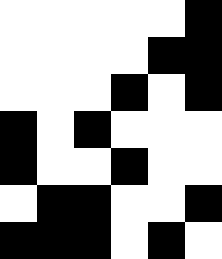[["white", "white", "white", "white", "white", "black"], ["white", "white", "white", "white", "black", "black"], ["white", "white", "white", "black", "white", "black"], ["black", "white", "black", "white", "white", "white"], ["black", "white", "white", "black", "white", "white"], ["white", "black", "black", "white", "white", "black"], ["black", "black", "black", "white", "black", "white"]]